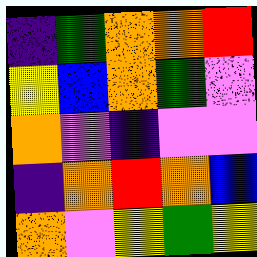[["indigo", "green", "orange", "orange", "red"], ["yellow", "blue", "orange", "green", "violet"], ["orange", "violet", "indigo", "violet", "violet"], ["indigo", "orange", "red", "orange", "blue"], ["orange", "violet", "yellow", "green", "yellow"]]